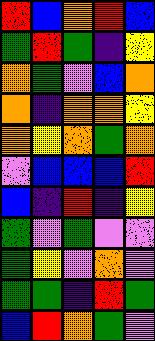[["red", "blue", "orange", "red", "blue"], ["green", "red", "green", "indigo", "yellow"], ["orange", "green", "violet", "blue", "orange"], ["orange", "indigo", "orange", "orange", "yellow"], ["orange", "yellow", "orange", "green", "orange"], ["violet", "blue", "blue", "blue", "red"], ["blue", "indigo", "red", "indigo", "yellow"], ["green", "violet", "green", "violet", "violet"], ["green", "yellow", "violet", "orange", "violet"], ["green", "green", "indigo", "red", "green"], ["blue", "red", "orange", "green", "violet"]]